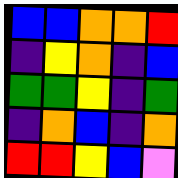[["blue", "blue", "orange", "orange", "red"], ["indigo", "yellow", "orange", "indigo", "blue"], ["green", "green", "yellow", "indigo", "green"], ["indigo", "orange", "blue", "indigo", "orange"], ["red", "red", "yellow", "blue", "violet"]]